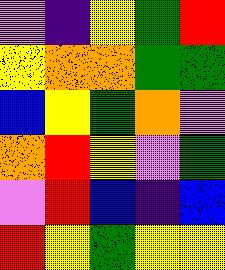[["violet", "indigo", "yellow", "green", "red"], ["yellow", "orange", "orange", "green", "green"], ["blue", "yellow", "green", "orange", "violet"], ["orange", "red", "yellow", "violet", "green"], ["violet", "red", "blue", "indigo", "blue"], ["red", "yellow", "green", "yellow", "yellow"]]